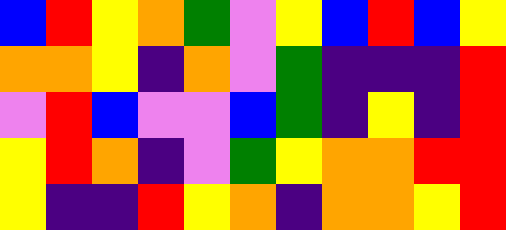[["blue", "red", "yellow", "orange", "green", "violet", "yellow", "blue", "red", "blue", "yellow"], ["orange", "orange", "yellow", "indigo", "orange", "violet", "green", "indigo", "indigo", "indigo", "red"], ["violet", "red", "blue", "violet", "violet", "blue", "green", "indigo", "yellow", "indigo", "red"], ["yellow", "red", "orange", "indigo", "violet", "green", "yellow", "orange", "orange", "red", "red"], ["yellow", "indigo", "indigo", "red", "yellow", "orange", "indigo", "orange", "orange", "yellow", "red"]]